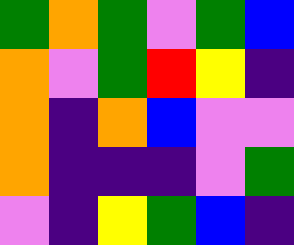[["green", "orange", "green", "violet", "green", "blue"], ["orange", "violet", "green", "red", "yellow", "indigo"], ["orange", "indigo", "orange", "blue", "violet", "violet"], ["orange", "indigo", "indigo", "indigo", "violet", "green"], ["violet", "indigo", "yellow", "green", "blue", "indigo"]]